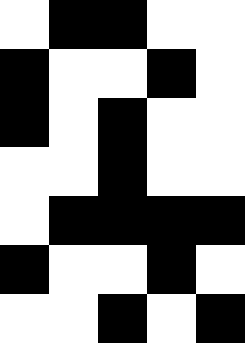[["white", "black", "black", "white", "white"], ["black", "white", "white", "black", "white"], ["black", "white", "black", "white", "white"], ["white", "white", "black", "white", "white"], ["white", "black", "black", "black", "black"], ["black", "white", "white", "black", "white"], ["white", "white", "black", "white", "black"]]